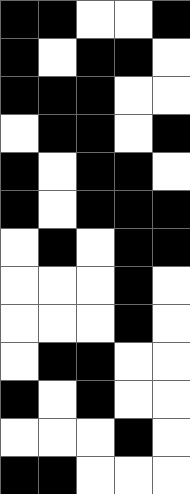[["black", "black", "white", "white", "black"], ["black", "white", "black", "black", "white"], ["black", "black", "black", "white", "white"], ["white", "black", "black", "white", "black"], ["black", "white", "black", "black", "white"], ["black", "white", "black", "black", "black"], ["white", "black", "white", "black", "black"], ["white", "white", "white", "black", "white"], ["white", "white", "white", "black", "white"], ["white", "black", "black", "white", "white"], ["black", "white", "black", "white", "white"], ["white", "white", "white", "black", "white"], ["black", "black", "white", "white", "white"]]